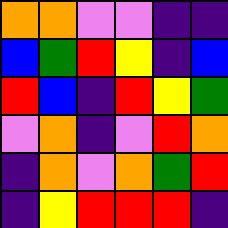[["orange", "orange", "violet", "violet", "indigo", "indigo"], ["blue", "green", "red", "yellow", "indigo", "blue"], ["red", "blue", "indigo", "red", "yellow", "green"], ["violet", "orange", "indigo", "violet", "red", "orange"], ["indigo", "orange", "violet", "orange", "green", "red"], ["indigo", "yellow", "red", "red", "red", "indigo"]]